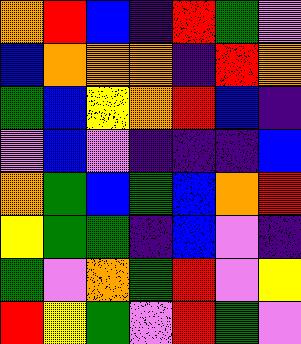[["orange", "red", "blue", "indigo", "red", "green", "violet"], ["blue", "orange", "orange", "orange", "indigo", "red", "orange"], ["green", "blue", "yellow", "orange", "red", "blue", "indigo"], ["violet", "blue", "violet", "indigo", "indigo", "indigo", "blue"], ["orange", "green", "blue", "green", "blue", "orange", "red"], ["yellow", "green", "green", "indigo", "blue", "violet", "indigo"], ["green", "violet", "orange", "green", "red", "violet", "yellow"], ["red", "yellow", "green", "violet", "red", "green", "violet"]]